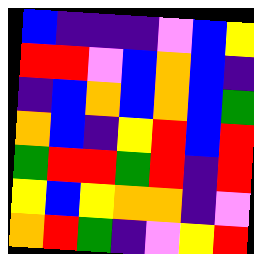[["blue", "indigo", "indigo", "indigo", "violet", "blue", "yellow"], ["red", "red", "violet", "blue", "orange", "blue", "indigo"], ["indigo", "blue", "orange", "blue", "orange", "blue", "green"], ["orange", "blue", "indigo", "yellow", "red", "blue", "red"], ["green", "red", "red", "green", "red", "indigo", "red"], ["yellow", "blue", "yellow", "orange", "orange", "indigo", "violet"], ["orange", "red", "green", "indigo", "violet", "yellow", "red"]]